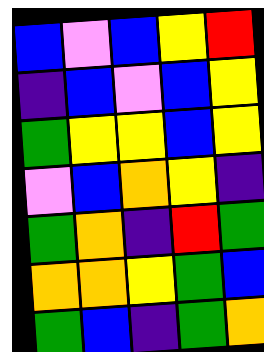[["blue", "violet", "blue", "yellow", "red"], ["indigo", "blue", "violet", "blue", "yellow"], ["green", "yellow", "yellow", "blue", "yellow"], ["violet", "blue", "orange", "yellow", "indigo"], ["green", "orange", "indigo", "red", "green"], ["orange", "orange", "yellow", "green", "blue"], ["green", "blue", "indigo", "green", "orange"]]